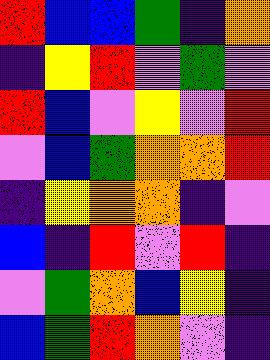[["red", "blue", "blue", "green", "indigo", "orange"], ["indigo", "yellow", "red", "violet", "green", "violet"], ["red", "blue", "violet", "yellow", "violet", "red"], ["violet", "blue", "green", "orange", "orange", "red"], ["indigo", "yellow", "orange", "orange", "indigo", "violet"], ["blue", "indigo", "red", "violet", "red", "indigo"], ["violet", "green", "orange", "blue", "yellow", "indigo"], ["blue", "green", "red", "orange", "violet", "indigo"]]